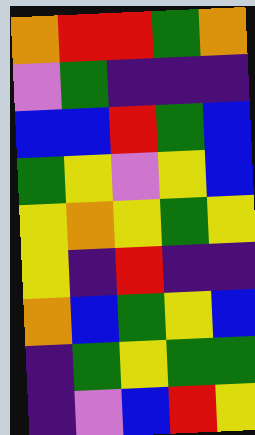[["orange", "red", "red", "green", "orange"], ["violet", "green", "indigo", "indigo", "indigo"], ["blue", "blue", "red", "green", "blue"], ["green", "yellow", "violet", "yellow", "blue"], ["yellow", "orange", "yellow", "green", "yellow"], ["yellow", "indigo", "red", "indigo", "indigo"], ["orange", "blue", "green", "yellow", "blue"], ["indigo", "green", "yellow", "green", "green"], ["indigo", "violet", "blue", "red", "yellow"]]